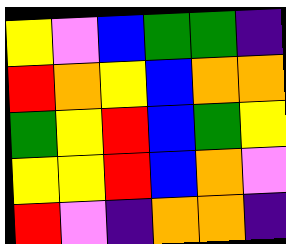[["yellow", "violet", "blue", "green", "green", "indigo"], ["red", "orange", "yellow", "blue", "orange", "orange"], ["green", "yellow", "red", "blue", "green", "yellow"], ["yellow", "yellow", "red", "blue", "orange", "violet"], ["red", "violet", "indigo", "orange", "orange", "indigo"]]